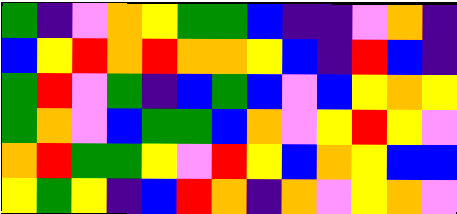[["green", "indigo", "violet", "orange", "yellow", "green", "green", "blue", "indigo", "indigo", "violet", "orange", "indigo"], ["blue", "yellow", "red", "orange", "red", "orange", "orange", "yellow", "blue", "indigo", "red", "blue", "indigo"], ["green", "red", "violet", "green", "indigo", "blue", "green", "blue", "violet", "blue", "yellow", "orange", "yellow"], ["green", "orange", "violet", "blue", "green", "green", "blue", "orange", "violet", "yellow", "red", "yellow", "violet"], ["orange", "red", "green", "green", "yellow", "violet", "red", "yellow", "blue", "orange", "yellow", "blue", "blue"], ["yellow", "green", "yellow", "indigo", "blue", "red", "orange", "indigo", "orange", "violet", "yellow", "orange", "violet"]]